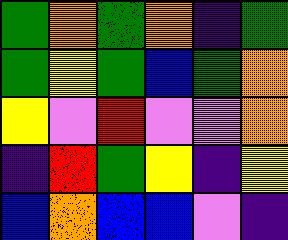[["green", "orange", "green", "orange", "indigo", "green"], ["green", "yellow", "green", "blue", "green", "orange"], ["yellow", "violet", "red", "violet", "violet", "orange"], ["indigo", "red", "green", "yellow", "indigo", "yellow"], ["blue", "orange", "blue", "blue", "violet", "indigo"]]